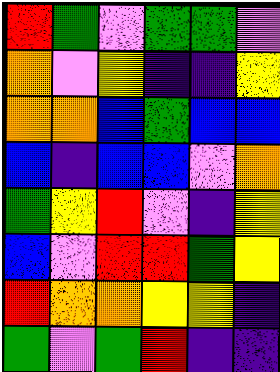[["red", "green", "violet", "green", "green", "violet"], ["orange", "violet", "yellow", "indigo", "indigo", "yellow"], ["orange", "orange", "blue", "green", "blue", "blue"], ["blue", "indigo", "blue", "blue", "violet", "orange"], ["green", "yellow", "red", "violet", "indigo", "yellow"], ["blue", "violet", "red", "red", "green", "yellow"], ["red", "orange", "orange", "yellow", "yellow", "indigo"], ["green", "violet", "green", "red", "indigo", "indigo"]]